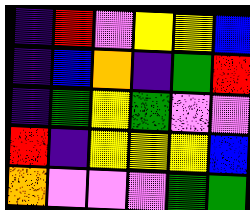[["indigo", "red", "violet", "yellow", "yellow", "blue"], ["indigo", "blue", "orange", "indigo", "green", "red"], ["indigo", "green", "yellow", "green", "violet", "violet"], ["red", "indigo", "yellow", "yellow", "yellow", "blue"], ["orange", "violet", "violet", "violet", "green", "green"]]